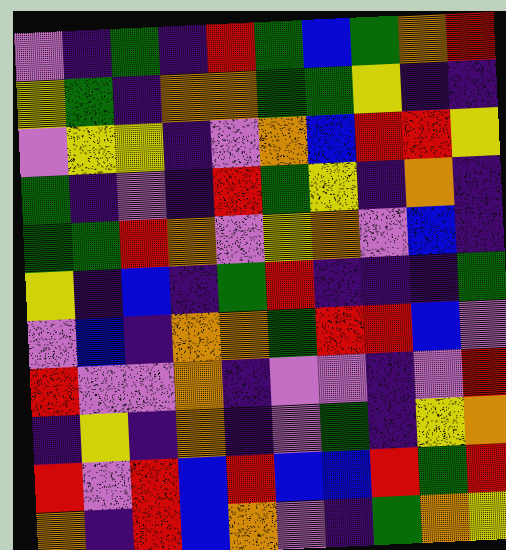[["violet", "indigo", "green", "indigo", "red", "green", "blue", "green", "orange", "red"], ["yellow", "green", "indigo", "orange", "orange", "green", "green", "yellow", "indigo", "indigo"], ["violet", "yellow", "yellow", "indigo", "violet", "orange", "blue", "red", "red", "yellow"], ["green", "indigo", "violet", "indigo", "red", "green", "yellow", "indigo", "orange", "indigo"], ["green", "green", "red", "orange", "violet", "yellow", "orange", "violet", "blue", "indigo"], ["yellow", "indigo", "blue", "indigo", "green", "red", "indigo", "indigo", "indigo", "green"], ["violet", "blue", "indigo", "orange", "orange", "green", "red", "red", "blue", "violet"], ["red", "violet", "violet", "orange", "indigo", "violet", "violet", "indigo", "violet", "red"], ["indigo", "yellow", "indigo", "orange", "indigo", "violet", "green", "indigo", "yellow", "orange"], ["red", "violet", "red", "blue", "red", "blue", "blue", "red", "green", "red"], ["orange", "indigo", "red", "blue", "orange", "violet", "indigo", "green", "orange", "yellow"]]